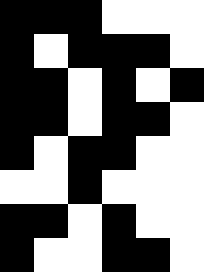[["black", "black", "black", "white", "white", "white"], ["black", "white", "black", "black", "black", "white"], ["black", "black", "white", "black", "white", "black"], ["black", "black", "white", "black", "black", "white"], ["black", "white", "black", "black", "white", "white"], ["white", "white", "black", "white", "white", "white"], ["black", "black", "white", "black", "white", "white"], ["black", "white", "white", "black", "black", "white"]]